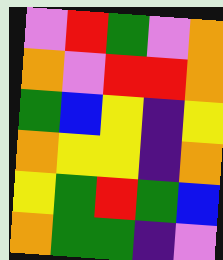[["violet", "red", "green", "violet", "orange"], ["orange", "violet", "red", "red", "orange"], ["green", "blue", "yellow", "indigo", "yellow"], ["orange", "yellow", "yellow", "indigo", "orange"], ["yellow", "green", "red", "green", "blue"], ["orange", "green", "green", "indigo", "violet"]]